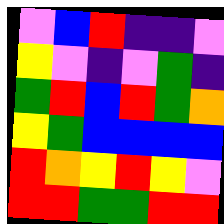[["violet", "blue", "red", "indigo", "indigo", "violet"], ["yellow", "violet", "indigo", "violet", "green", "indigo"], ["green", "red", "blue", "red", "green", "orange"], ["yellow", "green", "blue", "blue", "blue", "blue"], ["red", "orange", "yellow", "red", "yellow", "violet"], ["red", "red", "green", "green", "red", "red"]]